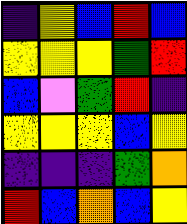[["indigo", "yellow", "blue", "red", "blue"], ["yellow", "yellow", "yellow", "green", "red"], ["blue", "violet", "green", "red", "indigo"], ["yellow", "yellow", "yellow", "blue", "yellow"], ["indigo", "indigo", "indigo", "green", "orange"], ["red", "blue", "orange", "blue", "yellow"]]